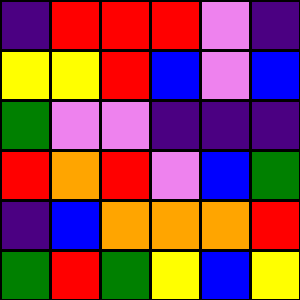[["indigo", "red", "red", "red", "violet", "indigo"], ["yellow", "yellow", "red", "blue", "violet", "blue"], ["green", "violet", "violet", "indigo", "indigo", "indigo"], ["red", "orange", "red", "violet", "blue", "green"], ["indigo", "blue", "orange", "orange", "orange", "red"], ["green", "red", "green", "yellow", "blue", "yellow"]]